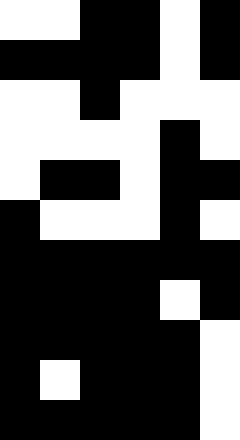[["white", "white", "black", "black", "white", "black"], ["black", "black", "black", "black", "white", "black"], ["white", "white", "black", "white", "white", "white"], ["white", "white", "white", "white", "black", "white"], ["white", "black", "black", "white", "black", "black"], ["black", "white", "white", "white", "black", "white"], ["black", "black", "black", "black", "black", "black"], ["black", "black", "black", "black", "white", "black"], ["black", "black", "black", "black", "black", "white"], ["black", "white", "black", "black", "black", "white"], ["black", "black", "black", "black", "black", "white"]]